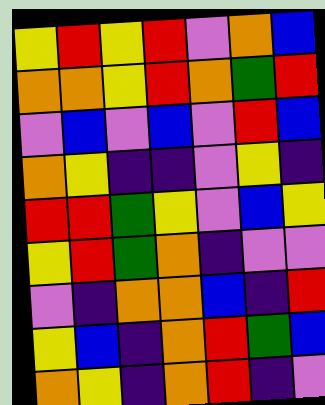[["yellow", "red", "yellow", "red", "violet", "orange", "blue"], ["orange", "orange", "yellow", "red", "orange", "green", "red"], ["violet", "blue", "violet", "blue", "violet", "red", "blue"], ["orange", "yellow", "indigo", "indigo", "violet", "yellow", "indigo"], ["red", "red", "green", "yellow", "violet", "blue", "yellow"], ["yellow", "red", "green", "orange", "indigo", "violet", "violet"], ["violet", "indigo", "orange", "orange", "blue", "indigo", "red"], ["yellow", "blue", "indigo", "orange", "red", "green", "blue"], ["orange", "yellow", "indigo", "orange", "red", "indigo", "violet"]]